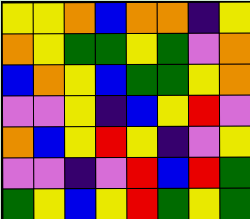[["yellow", "yellow", "orange", "blue", "orange", "orange", "indigo", "yellow"], ["orange", "yellow", "green", "green", "yellow", "green", "violet", "orange"], ["blue", "orange", "yellow", "blue", "green", "green", "yellow", "orange"], ["violet", "violet", "yellow", "indigo", "blue", "yellow", "red", "violet"], ["orange", "blue", "yellow", "red", "yellow", "indigo", "violet", "yellow"], ["violet", "violet", "indigo", "violet", "red", "blue", "red", "green"], ["green", "yellow", "blue", "yellow", "red", "green", "yellow", "green"]]